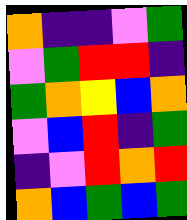[["orange", "indigo", "indigo", "violet", "green"], ["violet", "green", "red", "red", "indigo"], ["green", "orange", "yellow", "blue", "orange"], ["violet", "blue", "red", "indigo", "green"], ["indigo", "violet", "red", "orange", "red"], ["orange", "blue", "green", "blue", "green"]]